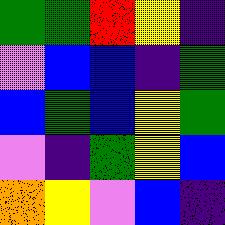[["green", "green", "red", "yellow", "indigo"], ["violet", "blue", "blue", "indigo", "green"], ["blue", "green", "blue", "yellow", "green"], ["violet", "indigo", "green", "yellow", "blue"], ["orange", "yellow", "violet", "blue", "indigo"]]